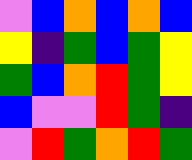[["violet", "blue", "orange", "blue", "orange", "blue"], ["yellow", "indigo", "green", "blue", "green", "yellow"], ["green", "blue", "orange", "red", "green", "yellow"], ["blue", "violet", "violet", "red", "green", "indigo"], ["violet", "red", "green", "orange", "red", "green"]]